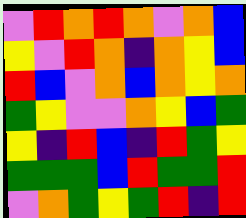[["violet", "red", "orange", "red", "orange", "violet", "orange", "blue"], ["yellow", "violet", "red", "orange", "indigo", "orange", "yellow", "blue"], ["red", "blue", "violet", "orange", "blue", "orange", "yellow", "orange"], ["green", "yellow", "violet", "violet", "orange", "yellow", "blue", "green"], ["yellow", "indigo", "red", "blue", "indigo", "red", "green", "yellow"], ["green", "green", "green", "blue", "red", "green", "green", "red"], ["violet", "orange", "green", "yellow", "green", "red", "indigo", "red"]]